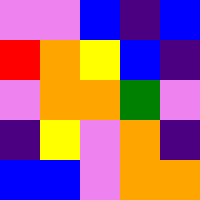[["violet", "violet", "blue", "indigo", "blue"], ["red", "orange", "yellow", "blue", "indigo"], ["violet", "orange", "orange", "green", "violet"], ["indigo", "yellow", "violet", "orange", "indigo"], ["blue", "blue", "violet", "orange", "orange"]]